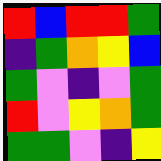[["red", "blue", "red", "red", "green"], ["indigo", "green", "orange", "yellow", "blue"], ["green", "violet", "indigo", "violet", "green"], ["red", "violet", "yellow", "orange", "green"], ["green", "green", "violet", "indigo", "yellow"]]